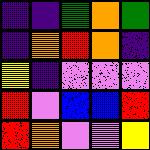[["indigo", "indigo", "green", "orange", "green"], ["indigo", "orange", "red", "orange", "indigo"], ["yellow", "indigo", "violet", "violet", "violet"], ["red", "violet", "blue", "blue", "red"], ["red", "orange", "violet", "violet", "yellow"]]